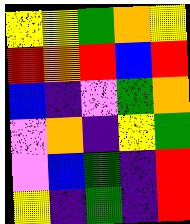[["yellow", "yellow", "green", "orange", "yellow"], ["red", "orange", "red", "blue", "red"], ["blue", "indigo", "violet", "green", "orange"], ["violet", "orange", "indigo", "yellow", "green"], ["violet", "blue", "green", "indigo", "red"], ["yellow", "indigo", "green", "indigo", "red"]]